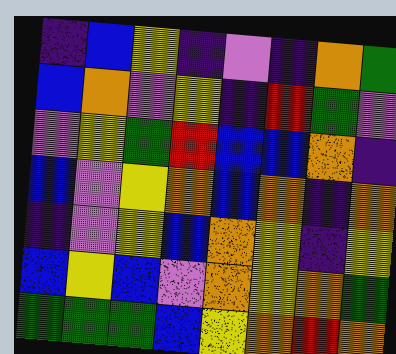[["indigo", "blue", "yellow", "indigo", "violet", "indigo", "orange", "green"], ["blue", "orange", "violet", "yellow", "indigo", "red", "green", "violet"], ["violet", "yellow", "green", "red", "blue", "blue", "orange", "indigo"], ["blue", "violet", "yellow", "orange", "blue", "orange", "indigo", "orange"], ["indigo", "violet", "yellow", "blue", "orange", "yellow", "indigo", "yellow"], ["blue", "yellow", "blue", "violet", "orange", "yellow", "orange", "green"], ["green", "green", "green", "blue", "yellow", "orange", "red", "orange"]]